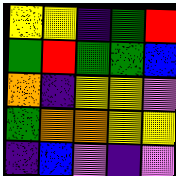[["yellow", "yellow", "indigo", "green", "red"], ["green", "red", "green", "green", "blue"], ["orange", "indigo", "yellow", "yellow", "violet"], ["green", "orange", "orange", "yellow", "yellow"], ["indigo", "blue", "violet", "indigo", "violet"]]